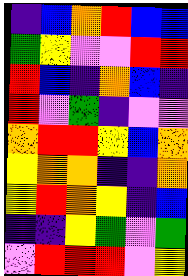[["indigo", "blue", "orange", "red", "blue", "blue"], ["green", "yellow", "violet", "violet", "red", "red"], ["red", "blue", "indigo", "orange", "blue", "indigo"], ["red", "violet", "green", "indigo", "violet", "violet"], ["orange", "red", "red", "yellow", "blue", "orange"], ["yellow", "orange", "orange", "indigo", "indigo", "orange"], ["yellow", "red", "orange", "yellow", "indigo", "blue"], ["indigo", "indigo", "yellow", "green", "violet", "green"], ["violet", "red", "red", "red", "violet", "yellow"]]